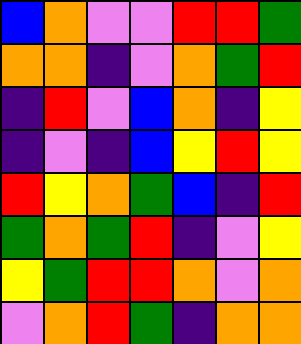[["blue", "orange", "violet", "violet", "red", "red", "green"], ["orange", "orange", "indigo", "violet", "orange", "green", "red"], ["indigo", "red", "violet", "blue", "orange", "indigo", "yellow"], ["indigo", "violet", "indigo", "blue", "yellow", "red", "yellow"], ["red", "yellow", "orange", "green", "blue", "indigo", "red"], ["green", "orange", "green", "red", "indigo", "violet", "yellow"], ["yellow", "green", "red", "red", "orange", "violet", "orange"], ["violet", "orange", "red", "green", "indigo", "orange", "orange"]]